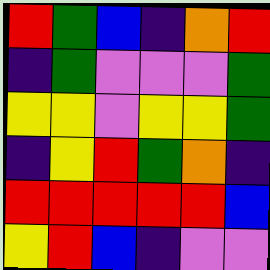[["red", "green", "blue", "indigo", "orange", "red"], ["indigo", "green", "violet", "violet", "violet", "green"], ["yellow", "yellow", "violet", "yellow", "yellow", "green"], ["indigo", "yellow", "red", "green", "orange", "indigo"], ["red", "red", "red", "red", "red", "blue"], ["yellow", "red", "blue", "indigo", "violet", "violet"]]